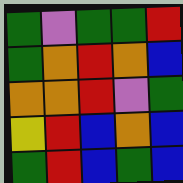[["green", "violet", "green", "green", "red"], ["green", "orange", "red", "orange", "blue"], ["orange", "orange", "red", "violet", "green"], ["yellow", "red", "blue", "orange", "blue"], ["green", "red", "blue", "green", "blue"]]